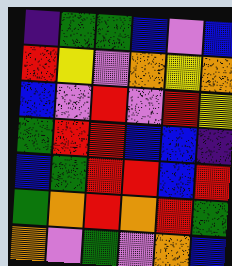[["indigo", "green", "green", "blue", "violet", "blue"], ["red", "yellow", "violet", "orange", "yellow", "orange"], ["blue", "violet", "red", "violet", "red", "yellow"], ["green", "red", "red", "blue", "blue", "indigo"], ["blue", "green", "red", "red", "blue", "red"], ["green", "orange", "red", "orange", "red", "green"], ["orange", "violet", "green", "violet", "orange", "blue"]]